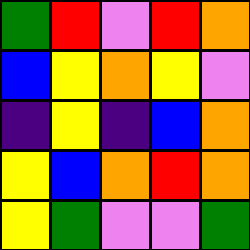[["green", "red", "violet", "red", "orange"], ["blue", "yellow", "orange", "yellow", "violet"], ["indigo", "yellow", "indigo", "blue", "orange"], ["yellow", "blue", "orange", "red", "orange"], ["yellow", "green", "violet", "violet", "green"]]